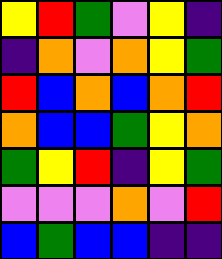[["yellow", "red", "green", "violet", "yellow", "indigo"], ["indigo", "orange", "violet", "orange", "yellow", "green"], ["red", "blue", "orange", "blue", "orange", "red"], ["orange", "blue", "blue", "green", "yellow", "orange"], ["green", "yellow", "red", "indigo", "yellow", "green"], ["violet", "violet", "violet", "orange", "violet", "red"], ["blue", "green", "blue", "blue", "indigo", "indigo"]]